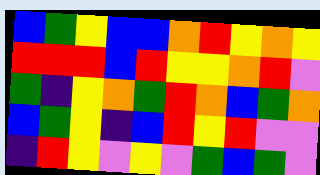[["blue", "green", "yellow", "blue", "blue", "orange", "red", "yellow", "orange", "yellow"], ["red", "red", "red", "blue", "red", "yellow", "yellow", "orange", "red", "violet"], ["green", "indigo", "yellow", "orange", "green", "red", "orange", "blue", "green", "orange"], ["blue", "green", "yellow", "indigo", "blue", "red", "yellow", "red", "violet", "violet"], ["indigo", "red", "yellow", "violet", "yellow", "violet", "green", "blue", "green", "violet"]]